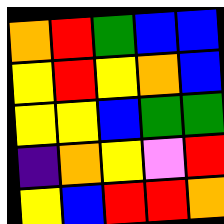[["orange", "red", "green", "blue", "blue"], ["yellow", "red", "yellow", "orange", "blue"], ["yellow", "yellow", "blue", "green", "green"], ["indigo", "orange", "yellow", "violet", "red"], ["yellow", "blue", "red", "red", "orange"]]